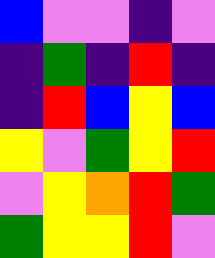[["blue", "violet", "violet", "indigo", "violet"], ["indigo", "green", "indigo", "red", "indigo"], ["indigo", "red", "blue", "yellow", "blue"], ["yellow", "violet", "green", "yellow", "red"], ["violet", "yellow", "orange", "red", "green"], ["green", "yellow", "yellow", "red", "violet"]]